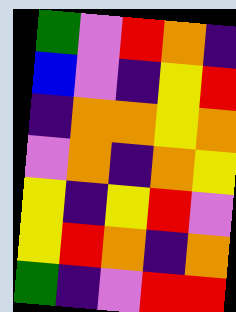[["green", "violet", "red", "orange", "indigo"], ["blue", "violet", "indigo", "yellow", "red"], ["indigo", "orange", "orange", "yellow", "orange"], ["violet", "orange", "indigo", "orange", "yellow"], ["yellow", "indigo", "yellow", "red", "violet"], ["yellow", "red", "orange", "indigo", "orange"], ["green", "indigo", "violet", "red", "red"]]